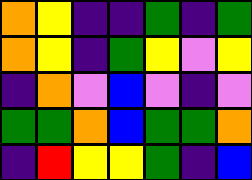[["orange", "yellow", "indigo", "indigo", "green", "indigo", "green"], ["orange", "yellow", "indigo", "green", "yellow", "violet", "yellow"], ["indigo", "orange", "violet", "blue", "violet", "indigo", "violet"], ["green", "green", "orange", "blue", "green", "green", "orange"], ["indigo", "red", "yellow", "yellow", "green", "indigo", "blue"]]